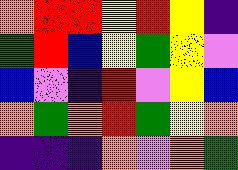[["orange", "red", "red", "yellow", "red", "yellow", "indigo"], ["green", "red", "blue", "yellow", "green", "yellow", "violet"], ["blue", "violet", "indigo", "red", "violet", "yellow", "blue"], ["orange", "green", "orange", "red", "green", "yellow", "orange"], ["indigo", "indigo", "indigo", "orange", "violet", "orange", "green"]]